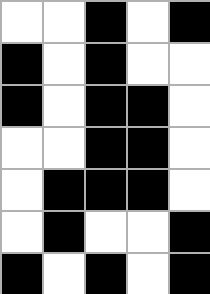[["white", "white", "black", "white", "black"], ["black", "white", "black", "white", "white"], ["black", "white", "black", "black", "white"], ["white", "white", "black", "black", "white"], ["white", "black", "black", "black", "white"], ["white", "black", "white", "white", "black"], ["black", "white", "black", "white", "black"]]